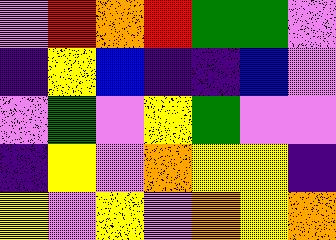[["violet", "red", "orange", "red", "green", "green", "violet"], ["indigo", "yellow", "blue", "indigo", "indigo", "blue", "violet"], ["violet", "green", "violet", "yellow", "green", "violet", "violet"], ["indigo", "yellow", "violet", "orange", "yellow", "yellow", "indigo"], ["yellow", "violet", "yellow", "violet", "orange", "yellow", "orange"]]